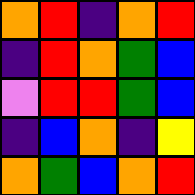[["orange", "red", "indigo", "orange", "red"], ["indigo", "red", "orange", "green", "blue"], ["violet", "red", "red", "green", "blue"], ["indigo", "blue", "orange", "indigo", "yellow"], ["orange", "green", "blue", "orange", "red"]]